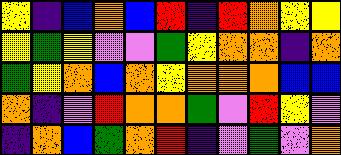[["yellow", "indigo", "blue", "orange", "blue", "red", "indigo", "red", "orange", "yellow", "yellow"], ["yellow", "green", "yellow", "violet", "violet", "green", "yellow", "orange", "orange", "indigo", "orange"], ["green", "yellow", "orange", "blue", "orange", "yellow", "orange", "orange", "orange", "blue", "blue"], ["orange", "indigo", "violet", "red", "orange", "orange", "green", "violet", "red", "yellow", "violet"], ["indigo", "orange", "blue", "green", "orange", "red", "indigo", "violet", "green", "violet", "orange"]]